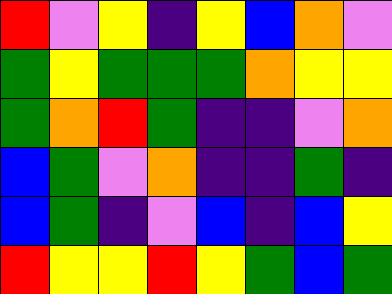[["red", "violet", "yellow", "indigo", "yellow", "blue", "orange", "violet"], ["green", "yellow", "green", "green", "green", "orange", "yellow", "yellow"], ["green", "orange", "red", "green", "indigo", "indigo", "violet", "orange"], ["blue", "green", "violet", "orange", "indigo", "indigo", "green", "indigo"], ["blue", "green", "indigo", "violet", "blue", "indigo", "blue", "yellow"], ["red", "yellow", "yellow", "red", "yellow", "green", "blue", "green"]]